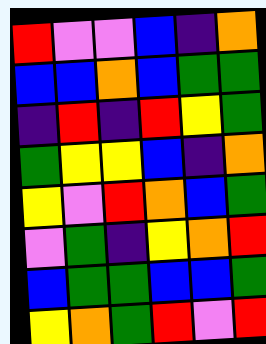[["red", "violet", "violet", "blue", "indigo", "orange"], ["blue", "blue", "orange", "blue", "green", "green"], ["indigo", "red", "indigo", "red", "yellow", "green"], ["green", "yellow", "yellow", "blue", "indigo", "orange"], ["yellow", "violet", "red", "orange", "blue", "green"], ["violet", "green", "indigo", "yellow", "orange", "red"], ["blue", "green", "green", "blue", "blue", "green"], ["yellow", "orange", "green", "red", "violet", "red"]]